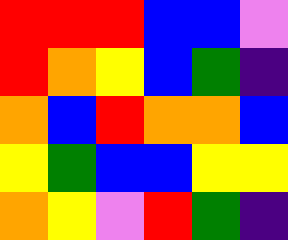[["red", "red", "red", "blue", "blue", "violet"], ["red", "orange", "yellow", "blue", "green", "indigo"], ["orange", "blue", "red", "orange", "orange", "blue"], ["yellow", "green", "blue", "blue", "yellow", "yellow"], ["orange", "yellow", "violet", "red", "green", "indigo"]]